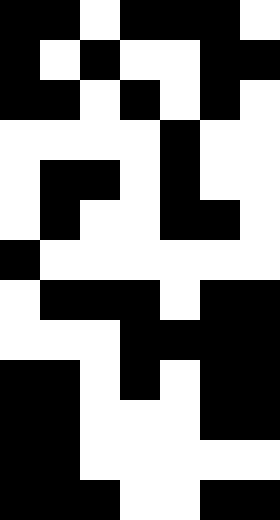[["black", "black", "white", "black", "black", "black", "white"], ["black", "white", "black", "white", "white", "black", "black"], ["black", "black", "white", "black", "white", "black", "white"], ["white", "white", "white", "white", "black", "white", "white"], ["white", "black", "black", "white", "black", "white", "white"], ["white", "black", "white", "white", "black", "black", "white"], ["black", "white", "white", "white", "white", "white", "white"], ["white", "black", "black", "black", "white", "black", "black"], ["white", "white", "white", "black", "black", "black", "black"], ["black", "black", "white", "black", "white", "black", "black"], ["black", "black", "white", "white", "white", "black", "black"], ["black", "black", "white", "white", "white", "white", "white"], ["black", "black", "black", "white", "white", "black", "black"]]